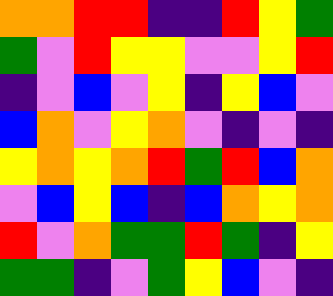[["orange", "orange", "red", "red", "indigo", "indigo", "red", "yellow", "green"], ["green", "violet", "red", "yellow", "yellow", "violet", "violet", "yellow", "red"], ["indigo", "violet", "blue", "violet", "yellow", "indigo", "yellow", "blue", "violet"], ["blue", "orange", "violet", "yellow", "orange", "violet", "indigo", "violet", "indigo"], ["yellow", "orange", "yellow", "orange", "red", "green", "red", "blue", "orange"], ["violet", "blue", "yellow", "blue", "indigo", "blue", "orange", "yellow", "orange"], ["red", "violet", "orange", "green", "green", "red", "green", "indigo", "yellow"], ["green", "green", "indigo", "violet", "green", "yellow", "blue", "violet", "indigo"]]